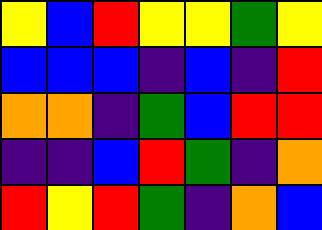[["yellow", "blue", "red", "yellow", "yellow", "green", "yellow"], ["blue", "blue", "blue", "indigo", "blue", "indigo", "red"], ["orange", "orange", "indigo", "green", "blue", "red", "red"], ["indigo", "indigo", "blue", "red", "green", "indigo", "orange"], ["red", "yellow", "red", "green", "indigo", "orange", "blue"]]